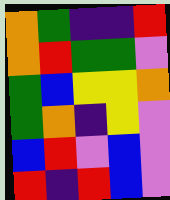[["orange", "green", "indigo", "indigo", "red"], ["orange", "red", "green", "green", "violet"], ["green", "blue", "yellow", "yellow", "orange"], ["green", "orange", "indigo", "yellow", "violet"], ["blue", "red", "violet", "blue", "violet"], ["red", "indigo", "red", "blue", "violet"]]